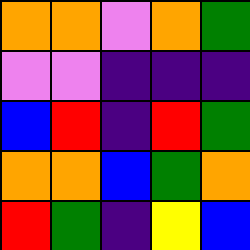[["orange", "orange", "violet", "orange", "green"], ["violet", "violet", "indigo", "indigo", "indigo"], ["blue", "red", "indigo", "red", "green"], ["orange", "orange", "blue", "green", "orange"], ["red", "green", "indigo", "yellow", "blue"]]